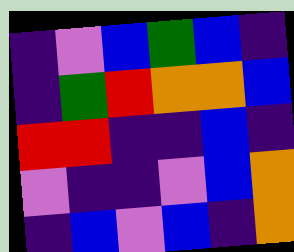[["indigo", "violet", "blue", "green", "blue", "indigo"], ["indigo", "green", "red", "orange", "orange", "blue"], ["red", "red", "indigo", "indigo", "blue", "indigo"], ["violet", "indigo", "indigo", "violet", "blue", "orange"], ["indigo", "blue", "violet", "blue", "indigo", "orange"]]